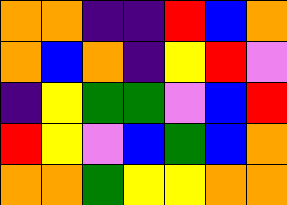[["orange", "orange", "indigo", "indigo", "red", "blue", "orange"], ["orange", "blue", "orange", "indigo", "yellow", "red", "violet"], ["indigo", "yellow", "green", "green", "violet", "blue", "red"], ["red", "yellow", "violet", "blue", "green", "blue", "orange"], ["orange", "orange", "green", "yellow", "yellow", "orange", "orange"]]